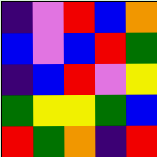[["indigo", "violet", "red", "blue", "orange"], ["blue", "violet", "blue", "red", "green"], ["indigo", "blue", "red", "violet", "yellow"], ["green", "yellow", "yellow", "green", "blue"], ["red", "green", "orange", "indigo", "red"]]